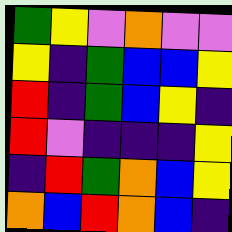[["green", "yellow", "violet", "orange", "violet", "violet"], ["yellow", "indigo", "green", "blue", "blue", "yellow"], ["red", "indigo", "green", "blue", "yellow", "indigo"], ["red", "violet", "indigo", "indigo", "indigo", "yellow"], ["indigo", "red", "green", "orange", "blue", "yellow"], ["orange", "blue", "red", "orange", "blue", "indigo"]]